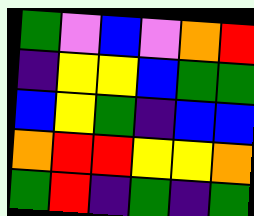[["green", "violet", "blue", "violet", "orange", "red"], ["indigo", "yellow", "yellow", "blue", "green", "green"], ["blue", "yellow", "green", "indigo", "blue", "blue"], ["orange", "red", "red", "yellow", "yellow", "orange"], ["green", "red", "indigo", "green", "indigo", "green"]]